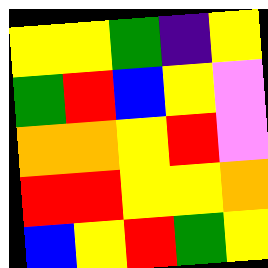[["yellow", "yellow", "green", "indigo", "yellow"], ["green", "red", "blue", "yellow", "violet"], ["orange", "orange", "yellow", "red", "violet"], ["red", "red", "yellow", "yellow", "orange"], ["blue", "yellow", "red", "green", "yellow"]]